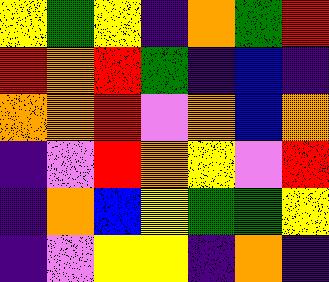[["yellow", "green", "yellow", "indigo", "orange", "green", "red"], ["red", "orange", "red", "green", "indigo", "blue", "indigo"], ["orange", "orange", "red", "violet", "orange", "blue", "orange"], ["indigo", "violet", "red", "orange", "yellow", "violet", "red"], ["indigo", "orange", "blue", "yellow", "green", "green", "yellow"], ["indigo", "violet", "yellow", "yellow", "indigo", "orange", "indigo"]]